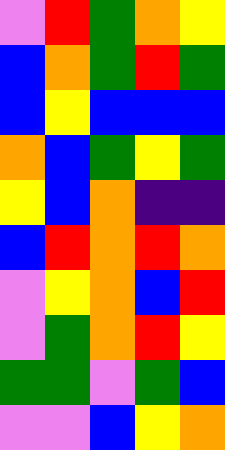[["violet", "red", "green", "orange", "yellow"], ["blue", "orange", "green", "red", "green"], ["blue", "yellow", "blue", "blue", "blue"], ["orange", "blue", "green", "yellow", "green"], ["yellow", "blue", "orange", "indigo", "indigo"], ["blue", "red", "orange", "red", "orange"], ["violet", "yellow", "orange", "blue", "red"], ["violet", "green", "orange", "red", "yellow"], ["green", "green", "violet", "green", "blue"], ["violet", "violet", "blue", "yellow", "orange"]]